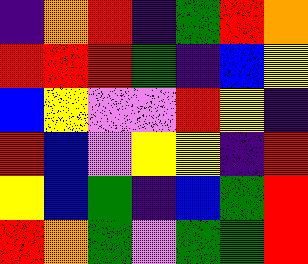[["indigo", "orange", "red", "indigo", "green", "red", "orange"], ["red", "red", "red", "green", "indigo", "blue", "yellow"], ["blue", "yellow", "violet", "violet", "red", "yellow", "indigo"], ["red", "blue", "violet", "yellow", "yellow", "indigo", "red"], ["yellow", "blue", "green", "indigo", "blue", "green", "red"], ["red", "orange", "green", "violet", "green", "green", "red"]]